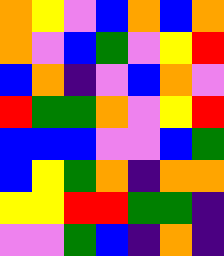[["orange", "yellow", "violet", "blue", "orange", "blue", "orange"], ["orange", "violet", "blue", "green", "violet", "yellow", "red"], ["blue", "orange", "indigo", "violet", "blue", "orange", "violet"], ["red", "green", "green", "orange", "violet", "yellow", "red"], ["blue", "blue", "blue", "violet", "violet", "blue", "green"], ["blue", "yellow", "green", "orange", "indigo", "orange", "orange"], ["yellow", "yellow", "red", "red", "green", "green", "indigo"], ["violet", "violet", "green", "blue", "indigo", "orange", "indigo"]]